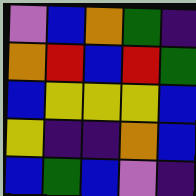[["violet", "blue", "orange", "green", "indigo"], ["orange", "red", "blue", "red", "green"], ["blue", "yellow", "yellow", "yellow", "blue"], ["yellow", "indigo", "indigo", "orange", "blue"], ["blue", "green", "blue", "violet", "indigo"]]